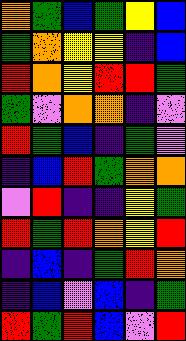[["orange", "green", "blue", "green", "yellow", "blue"], ["green", "orange", "yellow", "yellow", "indigo", "blue"], ["red", "orange", "yellow", "red", "red", "green"], ["green", "violet", "orange", "orange", "indigo", "violet"], ["red", "green", "blue", "indigo", "green", "violet"], ["indigo", "blue", "red", "green", "orange", "orange"], ["violet", "red", "indigo", "indigo", "yellow", "green"], ["red", "green", "red", "orange", "yellow", "red"], ["indigo", "blue", "indigo", "green", "red", "orange"], ["indigo", "blue", "violet", "blue", "indigo", "green"], ["red", "green", "red", "blue", "violet", "red"]]